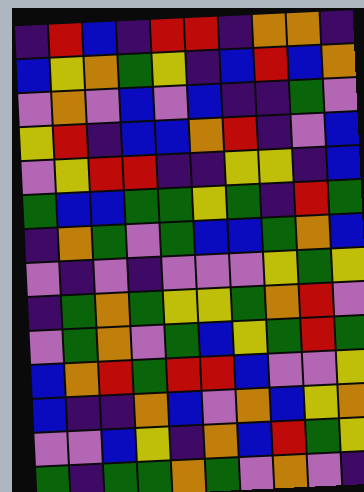[["indigo", "red", "blue", "indigo", "red", "red", "indigo", "orange", "orange", "indigo"], ["blue", "yellow", "orange", "green", "yellow", "indigo", "blue", "red", "blue", "orange"], ["violet", "orange", "violet", "blue", "violet", "blue", "indigo", "indigo", "green", "violet"], ["yellow", "red", "indigo", "blue", "blue", "orange", "red", "indigo", "violet", "blue"], ["violet", "yellow", "red", "red", "indigo", "indigo", "yellow", "yellow", "indigo", "blue"], ["green", "blue", "blue", "green", "green", "yellow", "green", "indigo", "red", "green"], ["indigo", "orange", "green", "violet", "green", "blue", "blue", "green", "orange", "blue"], ["violet", "indigo", "violet", "indigo", "violet", "violet", "violet", "yellow", "green", "yellow"], ["indigo", "green", "orange", "green", "yellow", "yellow", "green", "orange", "red", "violet"], ["violet", "green", "orange", "violet", "green", "blue", "yellow", "green", "red", "green"], ["blue", "orange", "red", "green", "red", "red", "blue", "violet", "violet", "yellow"], ["blue", "indigo", "indigo", "orange", "blue", "violet", "orange", "blue", "yellow", "orange"], ["violet", "violet", "blue", "yellow", "indigo", "orange", "blue", "red", "green", "yellow"], ["green", "indigo", "green", "green", "orange", "green", "violet", "orange", "violet", "indigo"]]